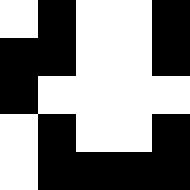[["white", "black", "white", "white", "black"], ["black", "black", "white", "white", "black"], ["black", "white", "white", "white", "white"], ["white", "black", "white", "white", "black"], ["white", "black", "black", "black", "black"]]